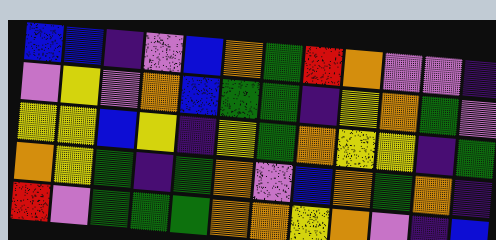[["blue", "blue", "indigo", "violet", "blue", "orange", "green", "red", "orange", "violet", "violet", "indigo"], ["violet", "yellow", "violet", "orange", "blue", "green", "green", "indigo", "yellow", "orange", "green", "violet"], ["yellow", "yellow", "blue", "yellow", "indigo", "yellow", "green", "orange", "yellow", "yellow", "indigo", "green"], ["orange", "yellow", "green", "indigo", "green", "orange", "violet", "blue", "orange", "green", "orange", "indigo"], ["red", "violet", "green", "green", "green", "orange", "orange", "yellow", "orange", "violet", "indigo", "blue"]]